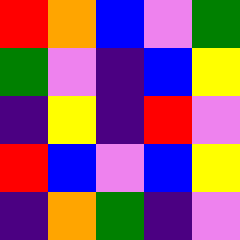[["red", "orange", "blue", "violet", "green"], ["green", "violet", "indigo", "blue", "yellow"], ["indigo", "yellow", "indigo", "red", "violet"], ["red", "blue", "violet", "blue", "yellow"], ["indigo", "orange", "green", "indigo", "violet"]]